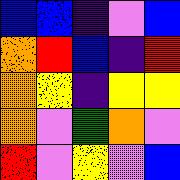[["blue", "blue", "indigo", "violet", "blue"], ["orange", "red", "blue", "indigo", "red"], ["orange", "yellow", "indigo", "yellow", "yellow"], ["orange", "violet", "green", "orange", "violet"], ["red", "violet", "yellow", "violet", "blue"]]